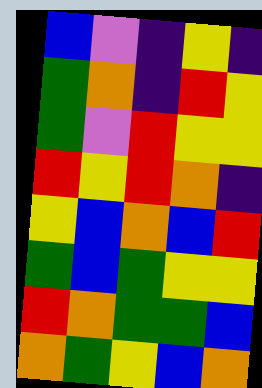[["blue", "violet", "indigo", "yellow", "indigo"], ["green", "orange", "indigo", "red", "yellow"], ["green", "violet", "red", "yellow", "yellow"], ["red", "yellow", "red", "orange", "indigo"], ["yellow", "blue", "orange", "blue", "red"], ["green", "blue", "green", "yellow", "yellow"], ["red", "orange", "green", "green", "blue"], ["orange", "green", "yellow", "blue", "orange"]]